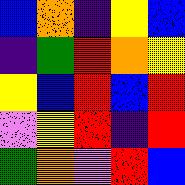[["blue", "orange", "indigo", "yellow", "blue"], ["indigo", "green", "red", "orange", "yellow"], ["yellow", "blue", "red", "blue", "red"], ["violet", "yellow", "red", "indigo", "red"], ["green", "orange", "violet", "red", "blue"]]